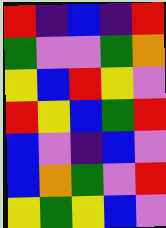[["red", "indigo", "blue", "indigo", "red"], ["green", "violet", "violet", "green", "orange"], ["yellow", "blue", "red", "yellow", "violet"], ["red", "yellow", "blue", "green", "red"], ["blue", "violet", "indigo", "blue", "violet"], ["blue", "orange", "green", "violet", "red"], ["yellow", "green", "yellow", "blue", "violet"]]